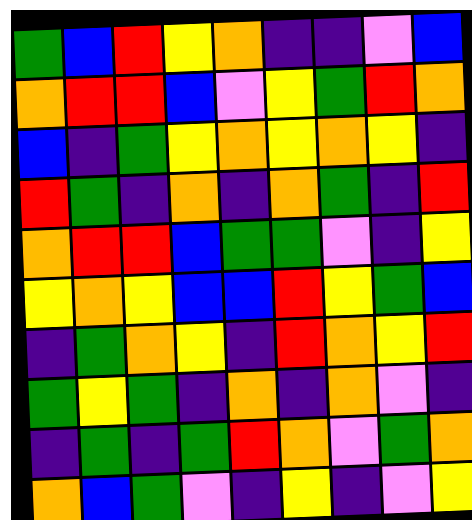[["green", "blue", "red", "yellow", "orange", "indigo", "indigo", "violet", "blue"], ["orange", "red", "red", "blue", "violet", "yellow", "green", "red", "orange"], ["blue", "indigo", "green", "yellow", "orange", "yellow", "orange", "yellow", "indigo"], ["red", "green", "indigo", "orange", "indigo", "orange", "green", "indigo", "red"], ["orange", "red", "red", "blue", "green", "green", "violet", "indigo", "yellow"], ["yellow", "orange", "yellow", "blue", "blue", "red", "yellow", "green", "blue"], ["indigo", "green", "orange", "yellow", "indigo", "red", "orange", "yellow", "red"], ["green", "yellow", "green", "indigo", "orange", "indigo", "orange", "violet", "indigo"], ["indigo", "green", "indigo", "green", "red", "orange", "violet", "green", "orange"], ["orange", "blue", "green", "violet", "indigo", "yellow", "indigo", "violet", "yellow"]]